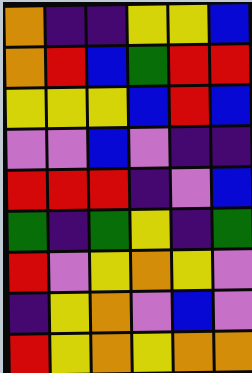[["orange", "indigo", "indigo", "yellow", "yellow", "blue"], ["orange", "red", "blue", "green", "red", "red"], ["yellow", "yellow", "yellow", "blue", "red", "blue"], ["violet", "violet", "blue", "violet", "indigo", "indigo"], ["red", "red", "red", "indigo", "violet", "blue"], ["green", "indigo", "green", "yellow", "indigo", "green"], ["red", "violet", "yellow", "orange", "yellow", "violet"], ["indigo", "yellow", "orange", "violet", "blue", "violet"], ["red", "yellow", "orange", "yellow", "orange", "orange"]]